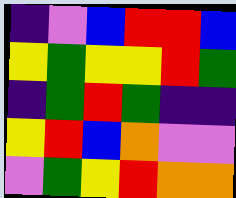[["indigo", "violet", "blue", "red", "red", "blue"], ["yellow", "green", "yellow", "yellow", "red", "green"], ["indigo", "green", "red", "green", "indigo", "indigo"], ["yellow", "red", "blue", "orange", "violet", "violet"], ["violet", "green", "yellow", "red", "orange", "orange"]]